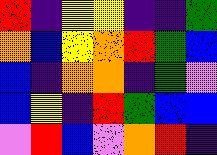[["red", "indigo", "yellow", "yellow", "indigo", "indigo", "green"], ["orange", "blue", "yellow", "orange", "red", "green", "blue"], ["blue", "indigo", "orange", "orange", "indigo", "green", "violet"], ["blue", "yellow", "indigo", "red", "green", "blue", "blue"], ["violet", "red", "blue", "violet", "orange", "red", "indigo"]]